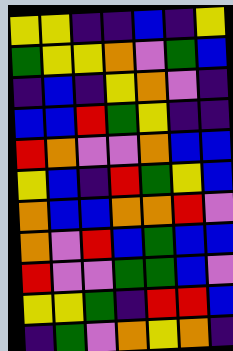[["yellow", "yellow", "indigo", "indigo", "blue", "indigo", "yellow"], ["green", "yellow", "yellow", "orange", "violet", "green", "blue"], ["indigo", "blue", "indigo", "yellow", "orange", "violet", "indigo"], ["blue", "blue", "red", "green", "yellow", "indigo", "indigo"], ["red", "orange", "violet", "violet", "orange", "blue", "blue"], ["yellow", "blue", "indigo", "red", "green", "yellow", "blue"], ["orange", "blue", "blue", "orange", "orange", "red", "violet"], ["orange", "violet", "red", "blue", "green", "blue", "blue"], ["red", "violet", "violet", "green", "green", "blue", "violet"], ["yellow", "yellow", "green", "indigo", "red", "red", "blue"], ["indigo", "green", "violet", "orange", "yellow", "orange", "indigo"]]